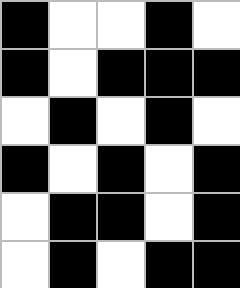[["black", "white", "white", "black", "white"], ["black", "white", "black", "black", "black"], ["white", "black", "white", "black", "white"], ["black", "white", "black", "white", "black"], ["white", "black", "black", "white", "black"], ["white", "black", "white", "black", "black"]]